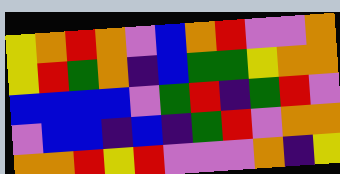[["yellow", "orange", "red", "orange", "violet", "blue", "orange", "red", "violet", "violet", "orange"], ["yellow", "red", "green", "orange", "indigo", "blue", "green", "green", "yellow", "orange", "orange"], ["blue", "blue", "blue", "blue", "violet", "green", "red", "indigo", "green", "red", "violet"], ["violet", "blue", "blue", "indigo", "blue", "indigo", "green", "red", "violet", "orange", "orange"], ["orange", "orange", "red", "yellow", "red", "violet", "violet", "violet", "orange", "indigo", "yellow"]]